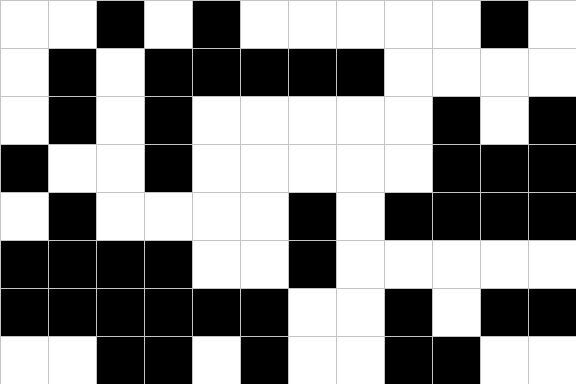[["white", "white", "black", "white", "black", "white", "white", "white", "white", "white", "black", "white"], ["white", "black", "white", "black", "black", "black", "black", "black", "white", "white", "white", "white"], ["white", "black", "white", "black", "white", "white", "white", "white", "white", "black", "white", "black"], ["black", "white", "white", "black", "white", "white", "white", "white", "white", "black", "black", "black"], ["white", "black", "white", "white", "white", "white", "black", "white", "black", "black", "black", "black"], ["black", "black", "black", "black", "white", "white", "black", "white", "white", "white", "white", "white"], ["black", "black", "black", "black", "black", "black", "white", "white", "black", "white", "black", "black"], ["white", "white", "black", "black", "white", "black", "white", "white", "black", "black", "white", "white"]]